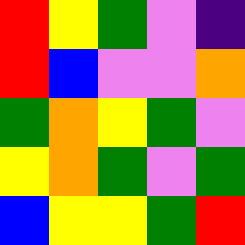[["red", "yellow", "green", "violet", "indigo"], ["red", "blue", "violet", "violet", "orange"], ["green", "orange", "yellow", "green", "violet"], ["yellow", "orange", "green", "violet", "green"], ["blue", "yellow", "yellow", "green", "red"]]